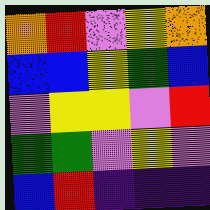[["orange", "red", "violet", "yellow", "orange"], ["blue", "blue", "yellow", "green", "blue"], ["violet", "yellow", "yellow", "violet", "red"], ["green", "green", "violet", "yellow", "violet"], ["blue", "red", "indigo", "indigo", "indigo"]]